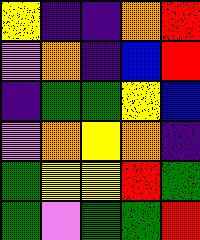[["yellow", "indigo", "indigo", "orange", "red"], ["violet", "orange", "indigo", "blue", "red"], ["indigo", "green", "green", "yellow", "blue"], ["violet", "orange", "yellow", "orange", "indigo"], ["green", "yellow", "yellow", "red", "green"], ["green", "violet", "green", "green", "red"]]